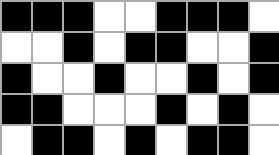[["black", "black", "black", "white", "white", "black", "black", "black", "white"], ["white", "white", "black", "white", "black", "black", "white", "white", "black"], ["black", "white", "white", "black", "white", "white", "black", "white", "black"], ["black", "black", "white", "white", "white", "black", "white", "black", "white"], ["white", "black", "black", "white", "black", "white", "black", "black", "white"]]